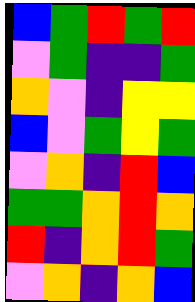[["blue", "green", "red", "green", "red"], ["violet", "green", "indigo", "indigo", "green"], ["orange", "violet", "indigo", "yellow", "yellow"], ["blue", "violet", "green", "yellow", "green"], ["violet", "orange", "indigo", "red", "blue"], ["green", "green", "orange", "red", "orange"], ["red", "indigo", "orange", "red", "green"], ["violet", "orange", "indigo", "orange", "blue"]]